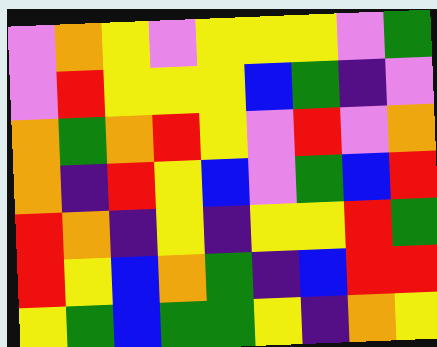[["violet", "orange", "yellow", "violet", "yellow", "yellow", "yellow", "violet", "green"], ["violet", "red", "yellow", "yellow", "yellow", "blue", "green", "indigo", "violet"], ["orange", "green", "orange", "red", "yellow", "violet", "red", "violet", "orange"], ["orange", "indigo", "red", "yellow", "blue", "violet", "green", "blue", "red"], ["red", "orange", "indigo", "yellow", "indigo", "yellow", "yellow", "red", "green"], ["red", "yellow", "blue", "orange", "green", "indigo", "blue", "red", "red"], ["yellow", "green", "blue", "green", "green", "yellow", "indigo", "orange", "yellow"]]